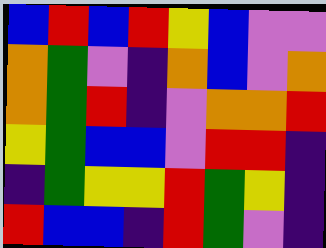[["blue", "red", "blue", "red", "yellow", "blue", "violet", "violet"], ["orange", "green", "violet", "indigo", "orange", "blue", "violet", "orange"], ["orange", "green", "red", "indigo", "violet", "orange", "orange", "red"], ["yellow", "green", "blue", "blue", "violet", "red", "red", "indigo"], ["indigo", "green", "yellow", "yellow", "red", "green", "yellow", "indigo"], ["red", "blue", "blue", "indigo", "red", "green", "violet", "indigo"]]